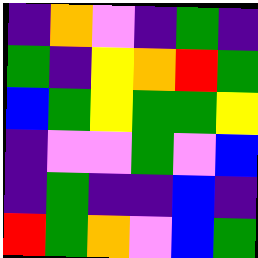[["indigo", "orange", "violet", "indigo", "green", "indigo"], ["green", "indigo", "yellow", "orange", "red", "green"], ["blue", "green", "yellow", "green", "green", "yellow"], ["indigo", "violet", "violet", "green", "violet", "blue"], ["indigo", "green", "indigo", "indigo", "blue", "indigo"], ["red", "green", "orange", "violet", "blue", "green"]]